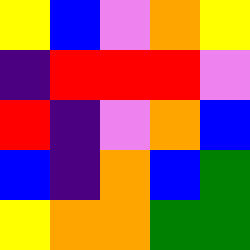[["yellow", "blue", "violet", "orange", "yellow"], ["indigo", "red", "red", "red", "violet"], ["red", "indigo", "violet", "orange", "blue"], ["blue", "indigo", "orange", "blue", "green"], ["yellow", "orange", "orange", "green", "green"]]